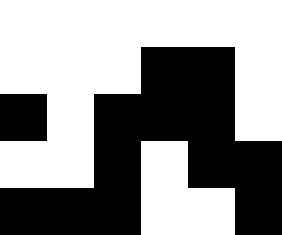[["white", "white", "white", "white", "white", "white"], ["white", "white", "white", "black", "black", "white"], ["black", "white", "black", "black", "black", "white"], ["white", "white", "black", "white", "black", "black"], ["black", "black", "black", "white", "white", "black"]]